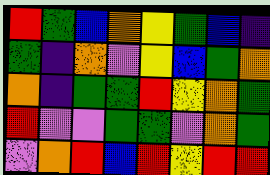[["red", "green", "blue", "orange", "yellow", "green", "blue", "indigo"], ["green", "indigo", "orange", "violet", "yellow", "blue", "green", "orange"], ["orange", "indigo", "green", "green", "red", "yellow", "orange", "green"], ["red", "violet", "violet", "green", "green", "violet", "orange", "green"], ["violet", "orange", "red", "blue", "red", "yellow", "red", "red"]]